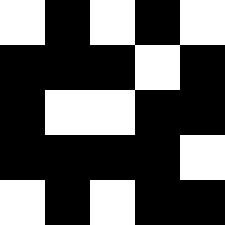[["white", "black", "white", "black", "white"], ["black", "black", "black", "white", "black"], ["black", "white", "white", "black", "black"], ["black", "black", "black", "black", "white"], ["white", "black", "white", "black", "black"]]